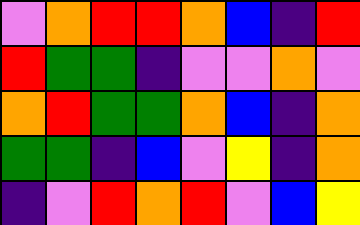[["violet", "orange", "red", "red", "orange", "blue", "indigo", "red"], ["red", "green", "green", "indigo", "violet", "violet", "orange", "violet"], ["orange", "red", "green", "green", "orange", "blue", "indigo", "orange"], ["green", "green", "indigo", "blue", "violet", "yellow", "indigo", "orange"], ["indigo", "violet", "red", "orange", "red", "violet", "blue", "yellow"]]